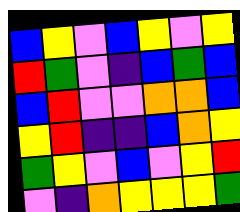[["blue", "yellow", "violet", "blue", "yellow", "violet", "yellow"], ["red", "green", "violet", "indigo", "blue", "green", "blue"], ["blue", "red", "violet", "violet", "orange", "orange", "blue"], ["yellow", "red", "indigo", "indigo", "blue", "orange", "yellow"], ["green", "yellow", "violet", "blue", "violet", "yellow", "red"], ["violet", "indigo", "orange", "yellow", "yellow", "yellow", "green"]]